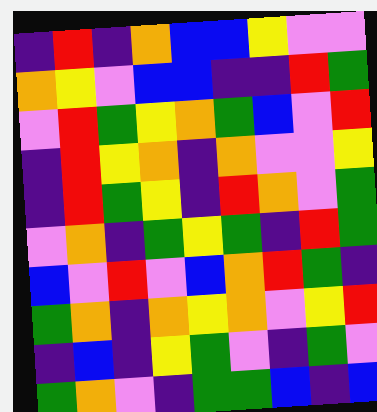[["indigo", "red", "indigo", "orange", "blue", "blue", "yellow", "violet", "violet"], ["orange", "yellow", "violet", "blue", "blue", "indigo", "indigo", "red", "green"], ["violet", "red", "green", "yellow", "orange", "green", "blue", "violet", "red"], ["indigo", "red", "yellow", "orange", "indigo", "orange", "violet", "violet", "yellow"], ["indigo", "red", "green", "yellow", "indigo", "red", "orange", "violet", "green"], ["violet", "orange", "indigo", "green", "yellow", "green", "indigo", "red", "green"], ["blue", "violet", "red", "violet", "blue", "orange", "red", "green", "indigo"], ["green", "orange", "indigo", "orange", "yellow", "orange", "violet", "yellow", "red"], ["indigo", "blue", "indigo", "yellow", "green", "violet", "indigo", "green", "violet"], ["green", "orange", "violet", "indigo", "green", "green", "blue", "indigo", "blue"]]